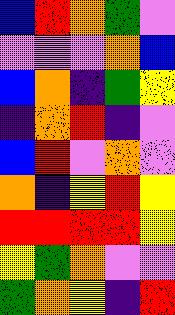[["blue", "red", "orange", "green", "violet"], ["violet", "violet", "violet", "orange", "blue"], ["blue", "orange", "indigo", "green", "yellow"], ["indigo", "orange", "red", "indigo", "violet"], ["blue", "red", "violet", "orange", "violet"], ["orange", "indigo", "yellow", "red", "yellow"], ["red", "red", "red", "red", "yellow"], ["yellow", "green", "orange", "violet", "violet"], ["green", "orange", "yellow", "indigo", "red"]]